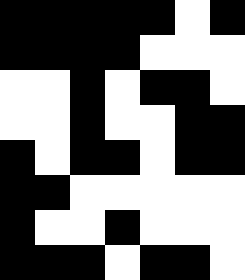[["black", "black", "black", "black", "black", "white", "black"], ["black", "black", "black", "black", "white", "white", "white"], ["white", "white", "black", "white", "black", "black", "white"], ["white", "white", "black", "white", "white", "black", "black"], ["black", "white", "black", "black", "white", "black", "black"], ["black", "black", "white", "white", "white", "white", "white"], ["black", "white", "white", "black", "white", "white", "white"], ["black", "black", "black", "white", "black", "black", "white"]]